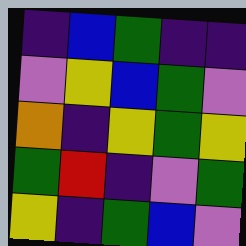[["indigo", "blue", "green", "indigo", "indigo"], ["violet", "yellow", "blue", "green", "violet"], ["orange", "indigo", "yellow", "green", "yellow"], ["green", "red", "indigo", "violet", "green"], ["yellow", "indigo", "green", "blue", "violet"]]